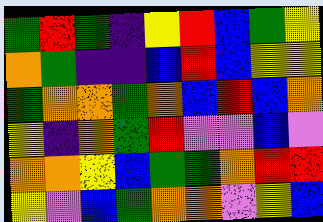[["green", "red", "green", "indigo", "yellow", "red", "blue", "green", "yellow"], ["orange", "green", "indigo", "indigo", "blue", "red", "blue", "yellow", "yellow"], ["green", "orange", "orange", "green", "orange", "blue", "red", "blue", "orange"], ["yellow", "indigo", "orange", "green", "red", "violet", "violet", "blue", "violet"], ["orange", "orange", "yellow", "blue", "green", "green", "orange", "red", "red"], ["yellow", "violet", "blue", "green", "orange", "orange", "violet", "yellow", "blue"]]